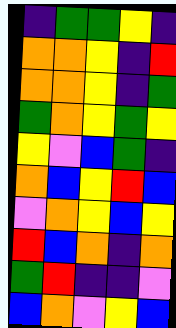[["indigo", "green", "green", "yellow", "indigo"], ["orange", "orange", "yellow", "indigo", "red"], ["orange", "orange", "yellow", "indigo", "green"], ["green", "orange", "yellow", "green", "yellow"], ["yellow", "violet", "blue", "green", "indigo"], ["orange", "blue", "yellow", "red", "blue"], ["violet", "orange", "yellow", "blue", "yellow"], ["red", "blue", "orange", "indigo", "orange"], ["green", "red", "indigo", "indigo", "violet"], ["blue", "orange", "violet", "yellow", "blue"]]